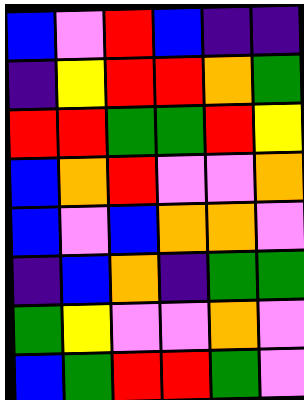[["blue", "violet", "red", "blue", "indigo", "indigo"], ["indigo", "yellow", "red", "red", "orange", "green"], ["red", "red", "green", "green", "red", "yellow"], ["blue", "orange", "red", "violet", "violet", "orange"], ["blue", "violet", "blue", "orange", "orange", "violet"], ["indigo", "blue", "orange", "indigo", "green", "green"], ["green", "yellow", "violet", "violet", "orange", "violet"], ["blue", "green", "red", "red", "green", "violet"]]